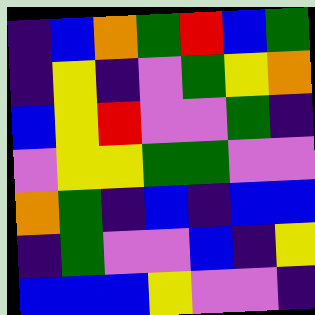[["indigo", "blue", "orange", "green", "red", "blue", "green"], ["indigo", "yellow", "indigo", "violet", "green", "yellow", "orange"], ["blue", "yellow", "red", "violet", "violet", "green", "indigo"], ["violet", "yellow", "yellow", "green", "green", "violet", "violet"], ["orange", "green", "indigo", "blue", "indigo", "blue", "blue"], ["indigo", "green", "violet", "violet", "blue", "indigo", "yellow"], ["blue", "blue", "blue", "yellow", "violet", "violet", "indigo"]]